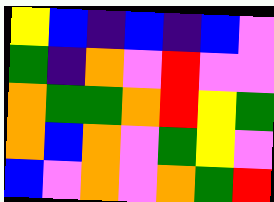[["yellow", "blue", "indigo", "blue", "indigo", "blue", "violet"], ["green", "indigo", "orange", "violet", "red", "violet", "violet"], ["orange", "green", "green", "orange", "red", "yellow", "green"], ["orange", "blue", "orange", "violet", "green", "yellow", "violet"], ["blue", "violet", "orange", "violet", "orange", "green", "red"]]